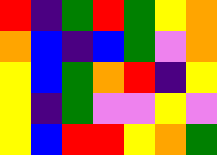[["red", "indigo", "green", "red", "green", "yellow", "orange"], ["orange", "blue", "indigo", "blue", "green", "violet", "orange"], ["yellow", "blue", "green", "orange", "red", "indigo", "yellow"], ["yellow", "indigo", "green", "violet", "violet", "yellow", "violet"], ["yellow", "blue", "red", "red", "yellow", "orange", "green"]]